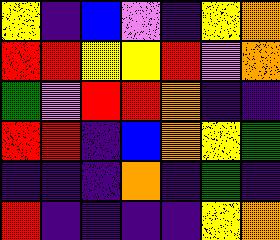[["yellow", "indigo", "blue", "violet", "indigo", "yellow", "orange"], ["red", "red", "yellow", "yellow", "red", "violet", "orange"], ["green", "violet", "red", "red", "orange", "indigo", "indigo"], ["red", "red", "indigo", "blue", "orange", "yellow", "green"], ["indigo", "indigo", "indigo", "orange", "indigo", "green", "indigo"], ["red", "indigo", "indigo", "indigo", "indigo", "yellow", "orange"]]